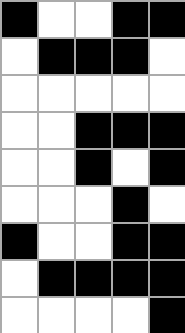[["black", "white", "white", "black", "black"], ["white", "black", "black", "black", "white"], ["white", "white", "white", "white", "white"], ["white", "white", "black", "black", "black"], ["white", "white", "black", "white", "black"], ["white", "white", "white", "black", "white"], ["black", "white", "white", "black", "black"], ["white", "black", "black", "black", "black"], ["white", "white", "white", "white", "black"]]